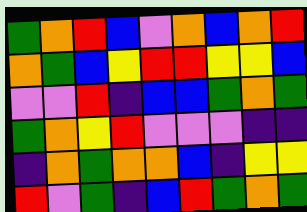[["green", "orange", "red", "blue", "violet", "orange", "blue", "orange", "red"], ["orange", "green", "blue", "yellow", "red", "red", "yellow", "yellow", "blue"], ["violet", "violet", "red", "indigo", "blue", "blue", "green", "orange", "green"], ["green", "orange", "yellow", "red", "violet", "violet", "violet", "indigo", "indigo"], ["indigo", "orange", "green", "orange", "orange", "blue", "indigo", "yellow", "yellow"], ["red", "violet", "green", "indigo", "blue", "red", "green", "orange", "green"]]